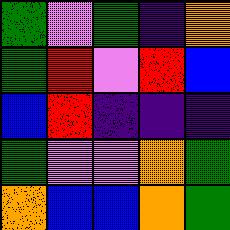[["green", "violet", "green", "indigo", "orange"], ["green", "red", "violet", "red", "blue"], ["blue", "red", "indigo", "indigo", "indigo"], ["green", "violet", "violet", "orange", "green"], ["orange", "blue", "blue", "orange", "green"]]